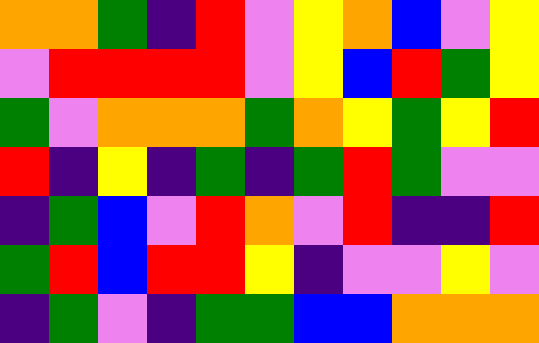[["orange", "orange", "green", "indigo", "red", "violet", "yellow", "orange", "blue", "violet", "yellow"], ["violet", "red", "red", "red", "red", "violet", "yellow", "blue", "red", "green", "yellow"], ["green", "violet", "orange", "orange", "orange", "green", "orange", "yellow", "green", "yellow", "red"], ["red", "indigo", "yellow", "indigo", "green", "indigo", "green", "red", "green", "violet", "violet"], ["indigo", "green", "blue", "violet", "red", "orange", "violet", "red", "indigo", "indigo", "red"], ["green", "red", "blue", "red", "red", "yellow", "indigo", "violet", "violet", "yellow", "violet"], ["indigo", "green", "violet", "indigo", "green", "green", "blue", "blue", "orange", "orange", "orange"]]